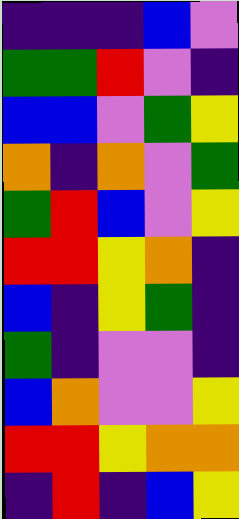[["indigo", "indigo", "indigo", "blue", "violet"], ["green", "green", "red", "violet", "indigo"], ["blue", "blue", "violet", "green", "yellow"], ["orange", "indigo", "orange", "violet", "green"], ["green", "red", "blue", "violet", "yellow"], ["red", "red", "yellow", "orange", "indigo"], ["blue", "indigo", "yellow", "green", "indigo"], ["green", "indigo", "violet", "violet", "indigo"], ["blue", "orange", "violet", "violet", "yellow"], ["red", "red", "yellow", "orange", "orange"], ["indigo", "red", "indigo", "blue", "yellow"]]